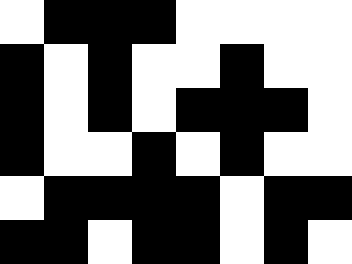[["white", "black", "black", "black", "white", "white", "white", "white"], ["black", "white", "black", "white", "white", "black", "white", "white"], ["black", "white", "black", "white", "black", "black", "black", "white"], ["black", "white", "white", "black", "white", "black", "white", "white"], ["white", "black", "black", "black", "black", "white", "black", "black"], ["black", "black", "white", "black", "black", "white", "black", "white"]]